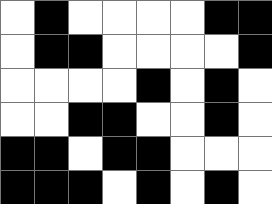[["white", "black", "white", "white", "white", "white", "black", "black"], ["white", "black", "black", "white", "white", "white", "white", "black"], ["white", "white", "white", "white", "black", "white", "black", "white"], ["white", "white", "black", "black", "white", "white", "black", "white"], ["black", "black", "white", "black", "black", "white", "white", "white"], ["black", "black", "black", "white", "black", "white", "black", "white"]]